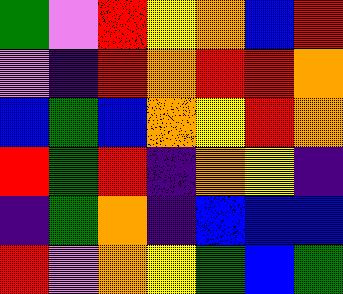[["green", "violet", "red", "yellow", "orange", "blue", "red"], ["violet", "indigo", "red", "orange", "red", "red", "orange"], ["blue", "green", "blue", "orange", "yellow", "red", "orange"], ["red", "green", "red", "indigo", "orange", "yellow", "indigo"], ["indigo", "green", "orange", "indigo", "blue", "blue", "blue"], ["red", "violet", "orange", "yellow", "green", "blue", "green"]]